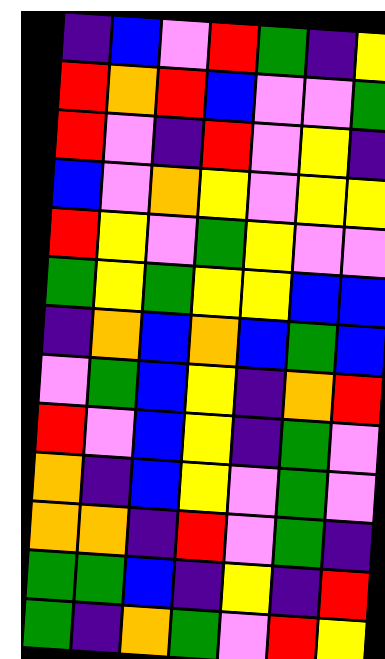[["indigo", "blue", "violet", "red", "green", "indigo", "yellow"], ["red", "orange", "red", "blue", "violet", "violet", "green"], ["red", "violet", "indigo", "red", "violet", "yellow", "indigo"], ["blue", "violet", "orange", "yellow", "violet", "yellow", "yellow"], ["red", "yellow", "violet", "green", "yellow", "violet", "violet"], ["green", "yellow", "green", "yellow", "yellow", "blue", "blue"], ["indigo", "orange", "blue", "orange", "blue", "green", "blue"], ["violet", "green", "blue", "yellow", "indigo", "orange", "red"], ["red", "violet", "blue", "yellow", "indigo", "green", "violet"], ["orange", "indigo", "blue", "yellow", "violet", "green", "violet"], ["orange", "orange", "indigo", "red", "violet", "green", "indigo"], ["green", "green", "blue", "indigo", "yellow", "indigo", "red"], ["green", "indigo", "orange", "green", "violet", "red", "yellow"]]